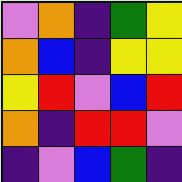[["violet", "orange", "indigo", "green", "yellow"], ["orange", "blue", "indigo", "yellow", "yellow"], ["yellow", "red", "violet", "blue", "red"], ["orange", "indigo", "red", "red", "violet"], ["indigo", "violet", "blue", "green", "indigo"]]